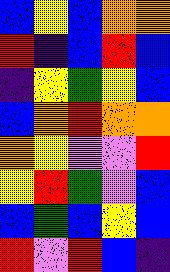[["blue", "yellow", "blue", "orange", "orange"], ["red", "indigo", "blue", "red", "blue"], ["indigo", "yellow", "green", "yellow", "blue"], ["blue", "orange", "red", "orange", "orange"], ["orange", "yellow", "violet", "violet", "red"], ["yellow", "red", "green", "violet", "blue"], ["blue", "green", "blue", "yellow", "blue"], ["red", "violet", "red", "blue", "indigo"]]